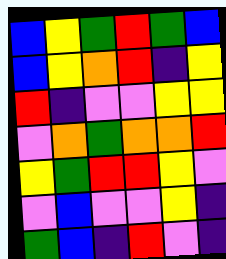[["blue", "yellow", "green", "red", "green", "blue"], ["blue", "yellow", "orange", "red", "indigo", "yellow"], ["red", "indigo", "violet", "violet", "yellow", "yellow"], ["violet", "orange", "green", "orange", "orange", "red"], ["yellow", "green", "red", "red", "yellow", "violet"], ["violet", "blue", "violet", "violet", "yellow", "indigo"], ["green", "blue", "indigo", "red", "violet", "indigo"]]